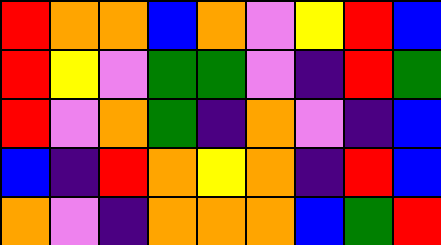[["red", "orange", "orange", "blue", "orange", "violet", "yellow", "red", "blue"], ["red", "yellow", "violet", "green", "green", "violet", "indigo", "red", "green"], ["red", "violet", "orange", "green", "indigo", "orange", "violet", "indigo", "blue"], ["blue", "indigo", "red", "orange", "yellow", "orange", "indigo", "red", "blue"], ["orange", "violet", "indigo", "orange", "orange", "orange", "blue", "green", "red"]]